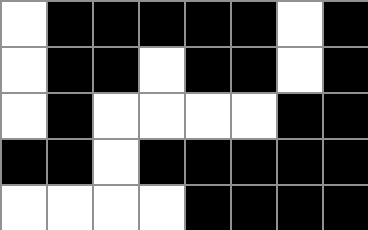[["white", "black", "black", "black", "black", "black", "white", "black"], ["white", "black", "black", "white", "black", "black", "white", "black"], ["white", "black", "white", "white", "white", "white", "black", "black"], ["black", "black", "white", "black", "black", "black", "black", "black"], ["white", "white", "white", "white", "black", "black", "black", "black"]]